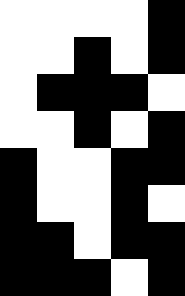[["white", "white", "white", "white", "black"], ["white", "white", "black", "white", "black"], ["white", "black", "black", "black", "white"], ["white", "white", "black", "white", "black"], ["black", "white", "white", "black", "black"], ["black", "white", "white", "black", "white"], ["black", "black", "white", "black", "black"], ["black", "black", "black", "white", "black"]]